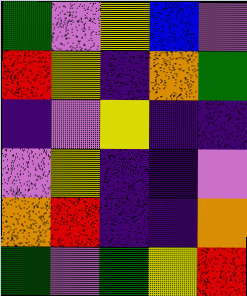[["green", "violet", "yellow", "blue", "violet"], ["red", "yellow", "indigo", "orange", "green"], ["indigo", "violet", "yellow", "indigo", "indigo"], ["violet", "yellow", "indigo", "indigo", "violet"], ["orange", "red", "indigo", "indigo", "orange"], ["green", "violet", "green", "yellow", "red"]]